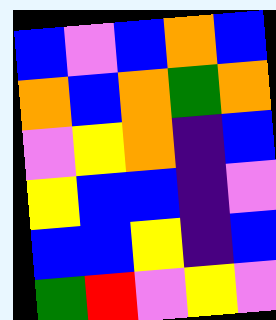[["blue", "violet", "blue", "orange", "blue"], ["orange", "blue", "orange", "green", "orange"], ["violet", "yellow", "orange", "indigo", "blue"], ["yellow", "blue", "blue", "indigo", "violet"], ["blue", "blue", "yellow", "indigo", "blue"], ["green", "red", "violet", "yellow", "violet"]]